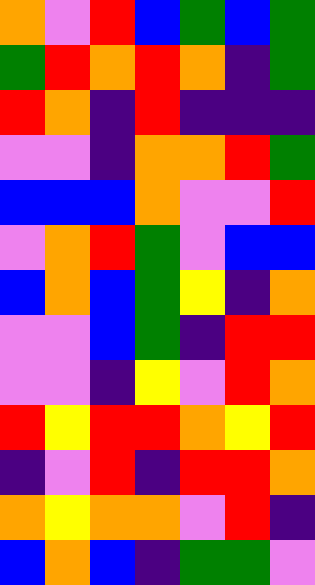[["orange", "violet", "red", "blue", "green", "blue", "green"], ["green", "red", "orange", "red", "orange", "indigo", "green"], ["red", "orange", "indigo", "red", "indigo", "indigo", "indigo"], ["violet", "violet", "indigo", "orange", "orange", "red", "green"], ["blue", "blue", "blue", "orange", "violet", "violet", "red"], ["violet", "orange", "red", "green", "violet", "blue", "blue"], ["blue", "orange", "blue", "green", "yellow", "indigo", "orange"], ["violet", "violet", "blue", "green", "indigo", "red", "red"], ["violet", "violet", "indigo", "yellow", "violet", "red", "orange"], ["red", "yellow", "red", "red", "orange", "yellow", "red"], ["indigo", "violet", "red", "indigo", "red", "red", "orange"], ["orange", "yellow", "orange", "orange", "violet", "red", "indigo"], ["blue", "orange", "blue", "indigo", "green", "green", "violet"]]